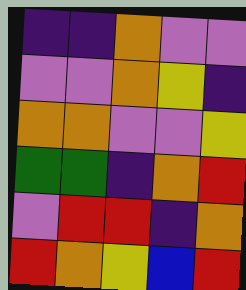[["indigo", "indigo", "orange", "violet", "violet"], ["violet", "violet", "orange", "yellow", "indigo"], ["orange", "orange", "violet", "violet", "yellow"], ["green", "green", "indigo", "orange", "red"], ["violet", "red", "red", "indigo", "orange"], ["red", "orange", "yellow", "blue", "red"]]